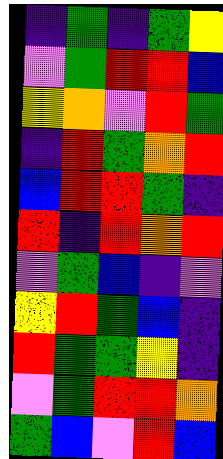[["indigo", "green", "indigo", "green", "yellow"], ["violet", "green", "red", "red", "blue"], ["yellow", "orange", "violet", "red", "green"], ["indigo", "red", "green", "orange", "red"], ["blue", "red", "red", "green", "indigo"], ["red", "indigo", "red", "orange", "red"], ["violet", "green", "blue", "indigo", "violet"], ["yellow", "red", "green", "blue", "indigo"], ["red", "green", "green", "yellow", "indigo"], ["violet", "green", "red", "red", "orange"], ["green", "blue", "violet", "red", "blue"]]